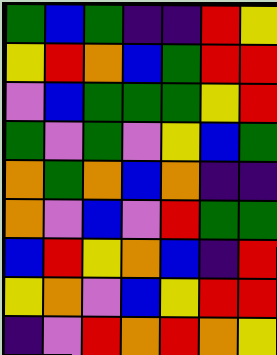[["green", "blue", "green", "indigo", "indigo", "red", "yellow"], ["yellow", "red", "orange", "blue", "green", "red", "red"], ["violet", "blue", "green", "green", "green", "yellow", "red"], ["green", "violet", "green", "violet", "yellow", "blue", "green"], ["orange", "green", "orange", "blue", "orange", "indigo", "indigo"], ["orange", "violet", "blue", "violet", "red", "green", "green"], ["blue", "red", "yellow", "orange", "blue", "indigo", "red"], ["yellow", "orange", "violet", "blue", "yellow", "red", "red"], ["indigo", "violet", "red", "orange", "red", "orange", "yellow"]]